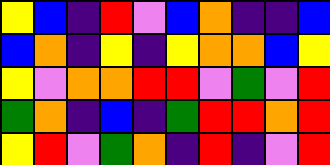[["yellow", "blue", "indigo", "red", "violet", "blue", "orange", "indigo", "indigo", "blue"], ["blue", "orange", "indigo", "yellow", "indigo", "yellow", "orange", "orange", "blue", "yellow"], ["yellow", "violet", "orange", "orange", "red", "red", "violet", "green", "violet", "red"], ["green", "orange", "indigo", "blue", "indigo", "green", "red", "red", "orange", "red"], ["yellow", "red", "violet", "green", "orange", "indigo", "red", "indigo", "violet", "red"]]